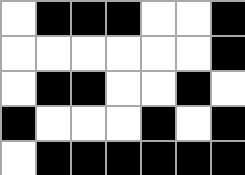[["white", "black", "black", "black", "white", "white", "black"], ["white", "white", "white", "white", "white", "white", "black"], ["white", "black", "black", "white", "white", "black", "white"], ["black", "white", "white", "white", "black", "white", "black"], ["white", "black", "black", "black", "black", "black", "black"]]